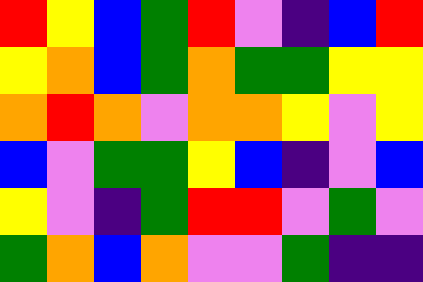[["red", "yellow", "blue", "green", "red", "violet", "indigo", "blue", "red"], ["yellow", "orange", "blue", "green", "orange", "green", "green", "yellow", "yellow"], ["orange", "red", "orange", "violet", "orange", "orange", "yellow", "violet", "yellow"], ["blue", "violet", "green", "green", "yellow", "blue", "indigo", "violet", "blue"], ["yellow", "violet", "indigo", "green", "red", "red", "violet", "green", "violet"], ["green", "orange", "blue", "orange", "violet", "violet", "green", "indigo", "indigo"]]